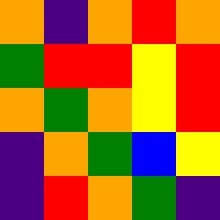[["orange", "indigo", "orange", "red", "orange"], ["green", "red", "red", "yellow", "red"], ["orange", "green", "orange", "yellow", "red"], ["indigo", "orange", "green", "blue", "yellow"], ["indigo", "red", "orange", "green", "indigo"]]